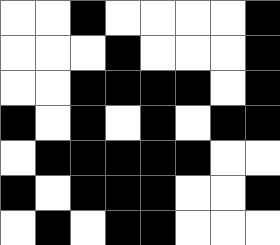[["white", "white", "black", "white", "white", "white", "white", "black"], ["white", "white", "white", "black", "white", "white", "white", "black"], ["white", "white", "black", "black", "black", "black", "white", "black"], ["black", "white", "black", "white", "black", "white", "black", "black"], ["white", "black", "black", "black", "black", "black", "white", "white"], ["black", "white", "black", "black", "black", "white", "white", "black"], ["white", "black", "white", "black", "black", "white", "white", "white"]]